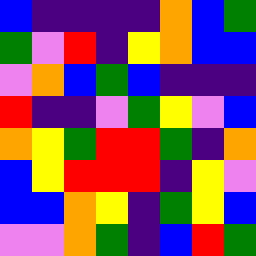[["blue", "indigo", "indigo", "indigo", "indigo", "orange", "blue", "green"], ["green", "violet", "red", "indigo", "yellow", "orange", "blue", "blue"], ["violet", "orange", "blue", "green", "blue", "indigo", "indigo", "indigo"], ["red", "indigo", "indigo", "violet", "green", "yellow", "violet", "blue"], ["orange", "yellow", "green", "red", "red", "green", "indigo", "orange"], ["blue", "yellow", "red", "red", "red", "indigo", "yellow", "violet"], ["blue", "blue", "orange", "yellow", "indigo", "green", "yellow", "blue"], ["violet", "violet", "orange", "green", "indigo", "blue", "red", "green"]]